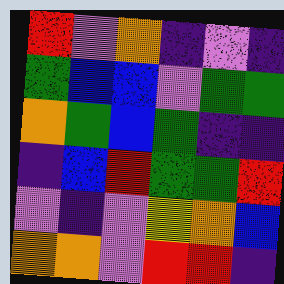[["red", "violet", "orange", "indigo", "violet", "indigo"], ["green", "blue", "blue", "violet", "green", "green"], ["orange", "green", "blue", "green", "indigo", "indigo"], ["indigo", "blue", "red", "green", "green", "red"], ["violet", "indigo", "violet", "yellow", "orange", "blue"], ["orange", "orange", "violet", "red", "red", "indigo"]]